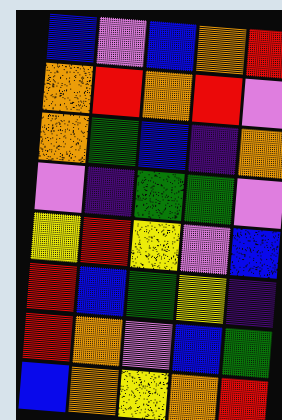[["blue", "violet", "blue", "orange", "red"], ["orange", "red", "orange", "red", "violet"], ["orange", "green", "blue", "indigo", "orange"], ["violet", "indigo", "green", "green", "violet"], ["yellow", "red", "yellow", "violet", "blue"], ["red", "blue", "green", "yellow", "indigo"], ["red", "orange", "violet", "blue", "green"], ["blue", "orange", "yellow", "orange", "red"]]